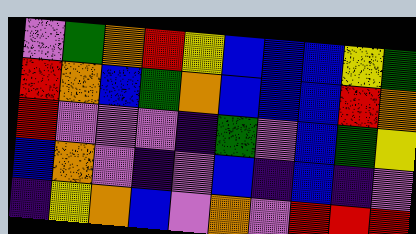[["violet", "green", "orange", "red", "yellow", "blue", "blue", "blue", "yellow", "green"], ["red", "orange", "blue", "green", "orange", "blue", "blue", "blue", "red", "orange"], ["red", "violet", "violet", "violet", "indigo", "green", "violet", "blue", "green", "yellow"], ["blue", "orange", "violet", "indigo", "violet", "blue", "indigo", "blue", "indigo", "violet"], ["indigo", "yellow", "orange", "blue", "violet", "orange", "violet", "red", "red", "red"]]